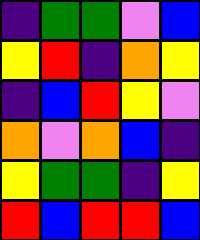[["indigo", "green", "green", "violet", "blue"], ["yellow", "red", "indigo", "orange", "yellow"], ["indigo", "blue", "red", "yellow", "violet"], ["orange", "violet", "orange", "blue", "indigo"], ["yellow", "green", "green", "indigo", "yellow"], ["red", "blue", "red", "red", "blue"]]